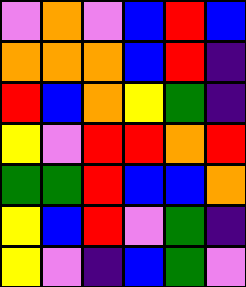[["violet", "orange", "violet", "blue", "red", "blue"], ["orange", "orange", "orange", "blue", "red", "indigo"], ["red", "blue", "orange", "yellow", "green", "indigo"], ["yellow", "violet", "red", "red", "orange", "red"], ["green", "green", "red", "blue", "blue", "orange"], ["yellow", "blue", "red", "violet", "green", "indigo"], ["yellow", "violet", "indigo", "blue", "green", "violet"]]